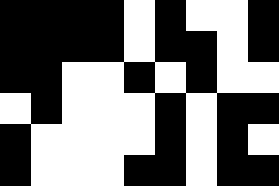[["black", "black", "black", "black", "white", "black", "white", "white", "black"], ["black", "black", "black", "black", "white", "black", "black", "white", "black"], ["black", "black", "white", "white", "black", "white", "black", "white", "white"], ["white", "black", "white", "white", "white", "black", "white", "black", "black"], ["black", "white", "white", "white", "white", "black", "white", "black", "white"], ["black", "white", "white", "white", "black", "black", "white", "black", "black"]]